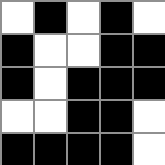[["white", "black", "white", "black", "white"], ["black", "white", "white", "black", "black"], ["black", "white", "black", "black", "black"], ["white", "white", "black", "black", "white"], ["black", "black", "black", "black", "white"]]